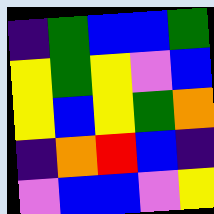[["indigo", "green", "blue", "blue", "green"], ["yellow", "green", "yellow", "violet", "blue"], ["yellow", "blue", "yellow", "green", "orange"], ["indigo", "orange", "red", "blue", "indigo"], ["violet", "blue", "blue", "violet", "yellow"]]